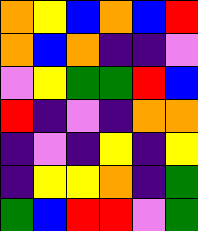[["orange", "yellow", "blue", "orange", "blue", "red"], ["orange", "blue", "orange", "indigo", "indigo", "violet"], ["violet", "yellow", "green", "green", "red", "blue"], ["red", "indigo", "violet", "indigo", "orange", "orange"], ["indigo", "violet", "indigo", "yellow", "indigo", "yellow"], ["indigo", "yellow", "yellow", "orange", "indigo", "green"], ["green", "blue", "red", "red", "violet", "green"]]